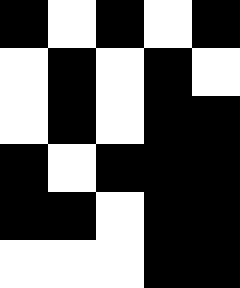[["black", "white", "black", "white", "black"], ["white", "black", "white", "black", "white"], ["white", "black", "white", "black", "black"], ["black", "white", "black", "black", "black"], ["black", "black", "white", "black", "black"], ["white", "white", "white", "black", "black"]]